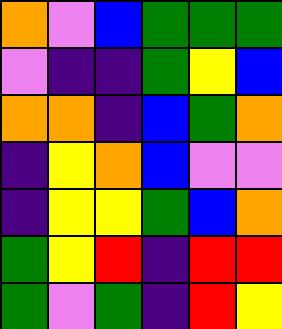[["orange", "violet", "blue", "green", "green", "green"], ["violet", "indigo", "indigo", "green", "yellow", "blue"], ["orange", "orange", "indigo", "blue", "green", "orange"], ["indigo", "yellow", "orange", "blue", "violet", "violet"], ["indigo", "yellow", "yellow", "green", "blue", "orange"], ["green", "yellow", "red", "indigo", "red", "red"], ["green", "violet", "green", "indigo", "red", "yellow"]]